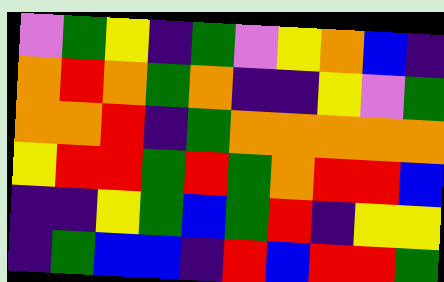[["violet", "green", "yellow", "indigo", "green", "violet", "yellow", "orange", "blue", "indigo"], ["orange", "red", "orange", "green", "orange", "indigo", "indigo", "yellow", "violet", "green"], ["orange", "orange", "red", "indigo", "green", "orange", "orange", "orange", "orange", "orange"], ["yellow", "red", "red", "green", "red", "green", "orange", "red", "red", "blue"], ["indigo", "indigo", "yellow", "green", "blue", "green", "red", "indigo", "yellow", "yellow"], ["indigo", "green", "blue", "blue", "indigo", "red", "blue", "red", "red", "green"]]